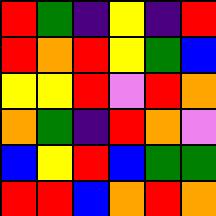[["red", "green", "indigo", "yellow", "indigo", "red"], ["red", "orange", "red", "yellow", "green", "blue"], ["yellow", "yellow", "red", "violet", "red", "orange"], ["orange", "green", "indigo", "red", "orange", "violet"], ["blue", "yellow", "red", "blue", "green", "green"], ["red", "red", "blue", "orange", "red", "orange"]]